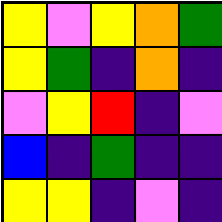[["yellow", "violet", "yellow", "orange", "green"], ["yellow", "green", "indigo", "orange", "indigo"], ["violet", "yellow", "red", "indigo", "violet"], ["blue", "indigo", "green", "indigo", "indigo"], ["yellow", "yellow", "indigo", "violet", "indigo"]]